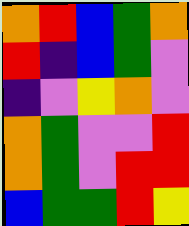[["orange", "red", "blue", "green", "orange"], ["red", "indigo", "blue", "green", "violet"], ["indigo", "violet", "yellow", "orange", "violet"], ["orange", "green", "violet", "violet", "red"], ["orange", "green", "violet", "red", "red"], ["blue", "green", "green", "red", "yellow"]]